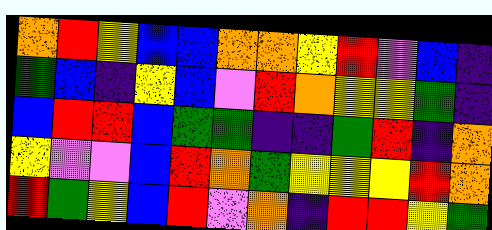[["orange", "red", "yellow", "blue", "blue", "orange", "orange", "yellow", "red", "violet", "blue", "indigo"], ["green", "blue", "indigo", "yellow", "blue", "violet", "red", "orange", "yellow", "yellow", "green", "indigo"], ["blue", "red", "red", "blue", "green", "green", "indigo", "indigo", "green", "red", "indigo", "orange"], ["yellow", "violet", "violet", "blue", "red", "orange", "green", "yellow", "yellow", "yellow", "red", "orange"], ["red", "green", "yellow", "blue", "red", "violet", "orange", "indigo", "red", "red", "yellow", "green"]]